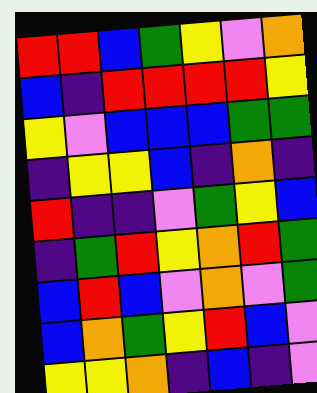[["red", "red", "blue", "green", "yellow", "violet", "orange"], ["blue", "indigo", "red", "red", "red", "red", "yellow"], ["yellow", "violet", "blue", "blue", "blue", "green", "green"], ["indigo", "yellow", "yellow", "blue", "indigo", "orange", "indigo"], ["red", "indigo", "indigo", "violet", "green", "yellow", "blue"], ["indigo", "green", "red", "yellow", "orange", "red", "green"], ["blue", "red", "blue", "violet", "orange", "violet", "green"], ["blue", "orange", "green", "yellow", "red", "blue", "violet"], ["yellow", "yellow", "orange", "indigo", "blue", "indigo", "violet"]]